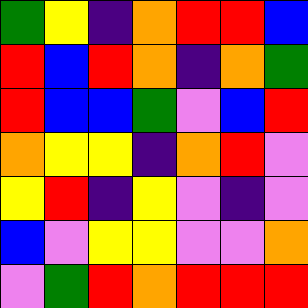[["green", "yellow", "indigo", "orange", "red", "red", "blue"], ["red", "blue", "red", "orange", "indigo", "orange", "green"], ["red", "blue", "blue", "green", "violet", "blue", "red"], ["orange", "yellow", "yellow", "indigo", "orange", "red", "violet"], ["yellow", "red", "indigo", "yellow", "violet", "indigo", "violet"], ["blue", "violet", "yellow", "yellow", "violet", "violet", "orange"], ["violet", "green", "red", "orange", "red", "red", "red"]]